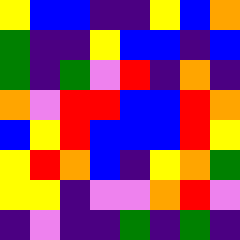[["yellow", "blue", "blue", "indigo", "indigo", "yellow", "blue", "orange"], ["green", "indigo", "indigo", "yellow", "blue", "blue", "indigo", "blue"], ["green", "indigo", "green", "violet", "red", "indigo", "orange", "indigo"], ["orange", "violet", "red", "red", "blue", "blue", "red", "orange"], ["blue", "yellow", "red", "blue", "blue", "blue", "red", "yellow"], ["yellow", "red", "orange", "blue", "indigo", "yellow", "orange", "green"], ["yellow", "yellow", "indigo", "violet", "violet", "orange", "red", "violet"], ["indigo", "violet", "indigo", "indigo", "green", "indigo", "green", "indigo"]]